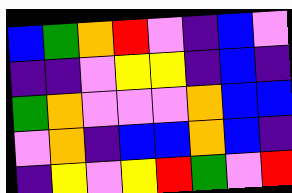[["blue", "green", "orange", "red", "violet", "indigo", "blue", "violet"], ["indigo", "indigo", "violet", "yellow", "yellow", "indigo", "blue", "indigo"], ["green", "orange", "violet", "violet", "violet", "orange", "blue", "blue"], ["violet", "orange", "indigo", "blue", "blue", "orange", "blue", "indigo"], ["indigo", "yellow", "violet", "yellow", "red", "green", "violet", "red"]]